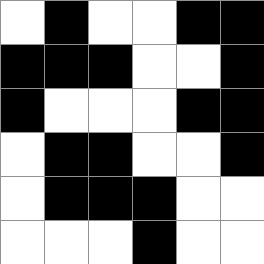[["white", "black", "white", "white", "black", "black"], ["black", "black", "black", "white", "white", "black"], ["black", "white", "white", "white", "black", "black"], ["white", "black", "black", "white", "white", "black"], ["white", "black", "black", "black", "white", "white"], ["white", "white", "white", "black", "white", "white"]]